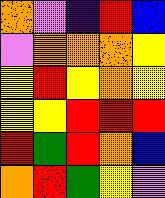[["orange", "violet", "indigo", "red", "blue"], ["violet", "orange", "orange", "orange", "yellow"], ["yellow", "red", "yellow", "orange", "yellow"], ["yellow", "yellow", "red", "red", "red"], ["red", "green", "red", "orange", "blue"], ["orange", "red", "green", "yellow", "violet"]]